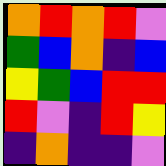[["orange", "red", "orange", "red", "violet"], ["green", "blue", "orange", "indigo", "blue"], ["yellow", "green", "blue", "red", "red"], ["red", "violet", "indigo", "red", "yellow"], ["indigo", "orange", "indigo", "indigo", "violet"]]